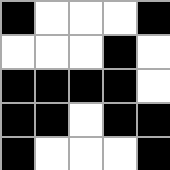[["black", "white", "white", "white", "black"], ["white", "white", "white", "black", "white"], ["black", "black", "black", "black", "white"], ["black", "black", "white", "black", "black"], ["black", "white", "white", "white", "black"]]